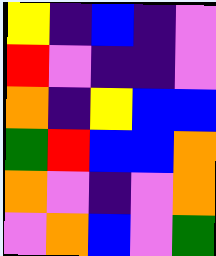[["yellow", "indigo", "blue", "indigo", "violet"], ["red", "violet", "indigo", "indigo", "violet"], ["orange", "indigo", "yellow", "blue", "blue"], ["green", "red", "blue", "blue", "orange"], ["orange", "violet", "indigo", "violet", "orange"], ["violet", "orange", "blue", "violet", "green"]]